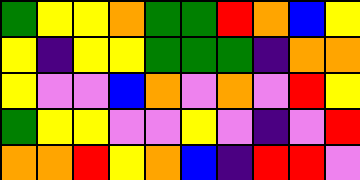[["green", "yellow", "yellow", "orange", "green", "green", "red", "orange", "blue", "yellow"], ["yellow", "indigo", "yellow", "yellow", "green", "green", "green", "indigo", "orange", "orange"], ["yellow", "violet", "violet", "blue", "orange", "violet", "orange", "violet", "red", "yellow"], ["green", "yellow", "yellow", "violet", "violet", "yellow", "violet", "indigo", "violet", "red"], ["orange", "orange", "red", "yellow", "orange", "blue", "indigo", "red", "red", "violet"]]